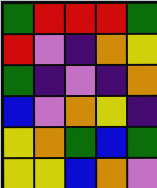[["green", "red", "red", "red", "green"], ["red", "violet", "indigo", "orange", "yellow"], ["green", "indigo", "violet", "indigo", "orange"], ["blue", "violet", "orange", "yellow", "indigo"], ["yellow", "orange", "green", "blue", "green"], ["yellow", "yellow", "blue", "orange", "violet"]]